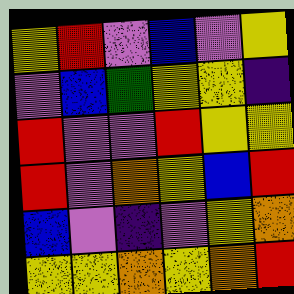[["yellow", "red", "violet", "blue", "violet", "yellow"], ["violet", "blue", "green", "yellow", "yellow", "indigo"], ["red", "violet", "violet", "red", "yellow", "yellow"], ["red", "violet", "orange", "yellow", "blue", "red"], ["blue", "violet", "indigo", "violet", "yellow", "orange"], ["yellow", "yellow", "orange", "yellow", "orange", "red"]]